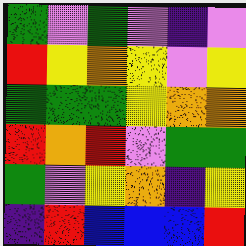[["green", "violet", "green", "violet", "indigo", "violet"], ["red", "yellow", "orange", "yellow", "violet", "yellow"], ["green", "green", "green", "yellow", "orange", "orange"], ["red", "orange", "red", "violet", "green", "green"], ["green", "violet", "yellow", "orange", "indigo", "yellow"], ["indigo", "red", "blue", "blue", "blue", "red"]]